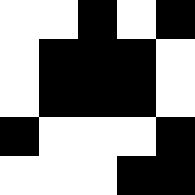[["white", "white", "black", "white", "black"], ["white", "black", "black", "black", "white"], ["white", "black", "black", "black", "white"], ["black", "white", "white", "white", "black"], ["white", "white", "white", "black", "black"]]